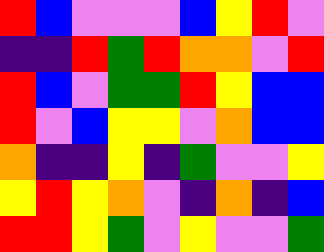[["red", "blue", "violet", "violet", "violet", "blue", "yellow", "red", "violet"], ["indigo", "indigo", "red", "green", "red", "orange", "orange", "violet", "red"], ["red", "blue", "violet", "green", "green", "red", "yellow", "blue", "blue"], ["red", "violet", "blue", "yellow", "yellow", "violet", "orange", "blue", "blue"], ["orange", "indigo", "indigo", "yellow", "indigo", "green", "violet", "violet", "yellow"], ["yellow", "red", "yellow", "orange", "violet", "indigo", "orange", "indigo", "blue"], ["red", "red", "yellow", "green", "violet", "yellow", "violet", "violet", "green"]]